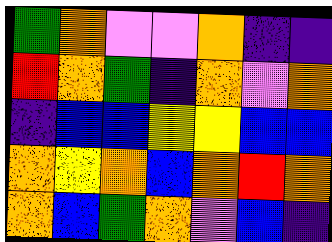[["green", "orange", "violet", "violet", "orange", "indigo", "indigo"], ["red", "orange", "green", "indigo", "orange", "violet", "orange"], ["indigo", "blue", "blue", "yellow", "yellow", "blue", "blue"], ["orange", "yellow", "orange", "blue", "orange", "red", "orange"], ["orange", "blue", "green", "orange", "violet", "blue", "indigo"]]